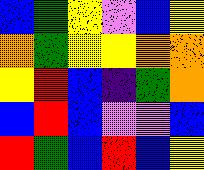[["blue", "green", "yellow", "violet", "blue", "yellow"], ["orange", "green", "yellow", "yellow", "orange", "orange"], ["yellow", "red", "blue", "indigo", "green", "orange"], ["blue", "red", "blue", "violet", "violet", "blue"], ["red", "green", "blue", "red", "blue", "yellow"]]